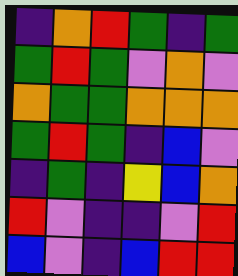[["indigo", "orange", "red", "green", "indigo", "green"], ["green", "red", "green", "violet", "orange", "violet"], ["orange", "green", "green", "orange", "orange", "orange"], ["green", "red", "green", "indigo", "blue", "violet"], ["indigo", "green", "indigo", "yellow", "blue", "orange"], ["red", "violet", "indigo", "indigo", "violet", "red"], ["blue", "violet", "indigo", "blue", "red", "red"]]